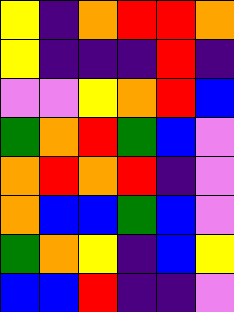[["yellow", "indigo", "orange", "red", "red", "orange"], ["yellow", "indigo", "indigo", "indigo", "red", "indigo"], ["violet", "violet", "yellow", "orange", "red", "blue"], ["green", "orange", "red", "green", "blue", "violet"], ["orange", "red", "orange", "red", "indigo", "violet"], ["orange", "blue", "blue", "green", "blue", "violet"], ["green", "orange", "yellow", "indigo", "blue", "yellow"], ["blue", "blue", "red", "indigo", "indigo", "violet"]]